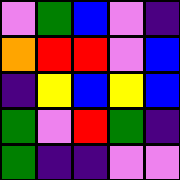[["violet", "green", "blue", "violet", "indigo"], ["orange", "red", "red", "violet", "blue"], ["indigo", "yellow", "blue", "yellow", "blue"], ["green", "violet", "red", "green", "indigo"], ["green", "indigo", "indigo", "violet", "violet"]]